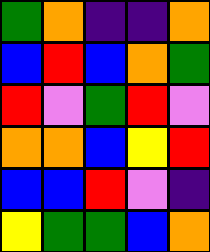[["green", "orange", "indigo", "indigo", "orange"], ["blue", "red", "blue", "orange", "green"], ["red", "violet", "green", "red", "violet"], ["orange", "orange", "blue", "yellow", "red"], ["blue", "blue", "red", "violet", "indigo"], ["yellow", "green", "green", "blue", "orange"]]